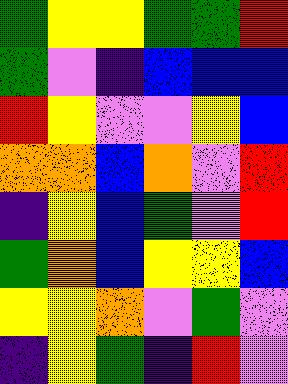[["green", "yellow", "yellow", "green", "green", "red"], ["green", "violet", "indigo", "blue", "blue", "blue"], ["red", "yellow", "violet", "violet", "yellow", "blue"], ["orange", "orange", "blue", "orange", "violet", "red"], ["indigo", "yellow", "blue", "green", "violet", "red"], ["green", "orange", "blue", "yellow", "yellow", "blue"], ["yellow", "yellow", "orange", "violet", "green", "violet"], ["indigo", "yellow", "green", "indigo", "red", "violet"]]